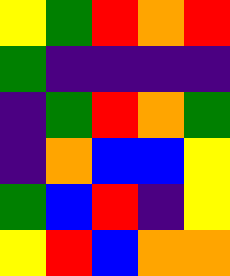[["yellow", "green", "red", "orange", "red"], ["green", "indigo", "indigo", "indigo", "indigo"], ["indigo", "green", "red", "orange", "green"], ["indigo", "orange", "blue", "blue", "yellow"], ["green", "blue", "red", "indigo", "yellow"], ["yellow", "red", "blue", "orange", "orange"]]